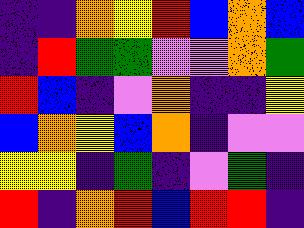[["indigo", "indigo", "orange", "yellow", "red", "blue", "orange", "blue"], ["indigo", "red", "green", "green", "violet", "violet", "orange", "green"], ["red", "blue", "indigo", "violet", "orange", "indigo", "indigo", "yellow"], ["blue", "orange", "yellow", "blue", "orange", "indigo", "violet", "violet"], ["yellow", "yellow", "indigo", "green", "indigo", "violet", "green", "indigo"], ["red", "indigo", "orange", "red", "blue", "red", "red", "indigo"]]